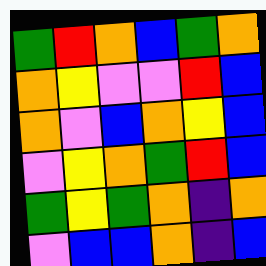[["green", "red", "orange", "blue", "green", "orange"], ["orange", "yellow", "violet", "violet", "red", "blue"], ["orange", "violet", "blue", "orange", "yellow", "blue"], ["violet", "yellow", "orange", "green", "red", "blue"], ["green", "yellow", "green", "orange", "indigo", "orange"], ["violet", "blue", "blue", "orange", "indigo", "blue"]]